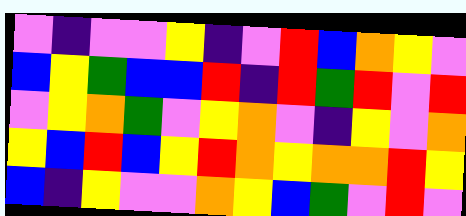[["violet", "indigo", "violet", "violet", "yellow", "indigo", "violet", "red", "blue", "orange", "yellow", "violet"], ["blue", "yellow", "green", "blue", "blue", "red", "indigo", "red", "green", "red", "violet", "red"], ["violet", "yellow", "orange", "green", "violet", "yellow", "orange", "violet", "indigo", "yellow", "violet", "orange"], ["yellow", "blue", "red", "blue", "yellow", "red", "orange", "yellow", "orange", "orange", "red", "yellow"], ["blue", "indigo", "yellow", "violet", "violet", "orange", "yellow", "blue", "green", "violet", "red", "violet"]]